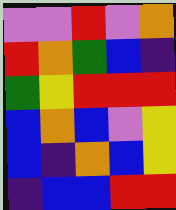[["violet", "violet", "red", "violet", "orange"], ["red", "orange", "green", "blue", "indigo"], ["green", "yellow", "red", "red", "red"], ["blue", "orange", "blue", "violet", "yellow"], ["blue", "indigo", "orange", "blue", "yellow"], ["indigo", "blue", "blue", "red", "red"]]